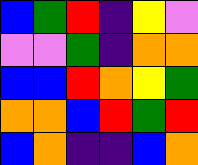[["blue", "green", "red", "indigo", "yellow", "violet"], ["violet", "violet", "green", "indigo", "orange", "orange"], ["blue", "blue", "red", "orange", "yellow", "green"], ["orange", "orange", "blue", "red", "green", "red"], ["blue", "orange", "indigo", "indigo", "blue", "orange"]]